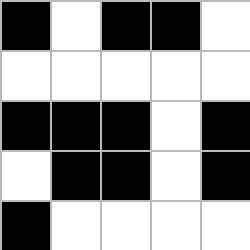[["black", "white", "black", "black", "white"], ["white", "white", "white", "white", "white"], ["black", "black", "black", "white", "black"], ["white", "black", "black", "white", "black"], ["black", "white", "white", "white", "white"]]